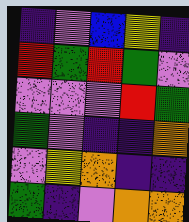[["indigo", "violet", "blue", "yellow", "indigo"], ["red", "green", "red", "green", "violet"], ["violet", "violet", "violet", "red", "green"], ["green", "violet", "indigo", "indigo", "orange"], ["violet", "yellow", "orange", "indigo", "indigo"], ["green", "indigo", "violet", "orange", "orange"]]